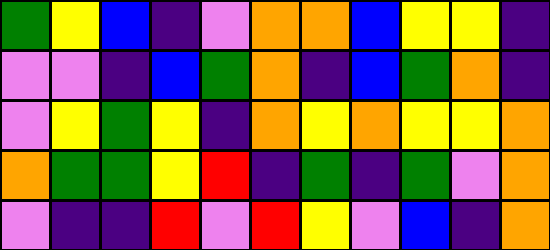[["green", "yellow", "blue", "indigo", "violet", "orange", "orange", "blue", "yellow", "yellow", "indigo"], ["violet", "violet", "indigo", "blue", "green", "orange", "indigo", "blue", "green", "orange", "indigo"], ["violet", "yellow", "green", "yellow", "indigo", "orange", "yellow", "orange", "yellow", "yellow", "orange"], ["orange", "green", "green", "yellow", "red", "indigo", "green", "indigo", "green", "violet", "orange"], ["violet", "indigo", "indigo", "red", "violet", "red", "yellow", "violet", "blue", "indigo", "orange"]]